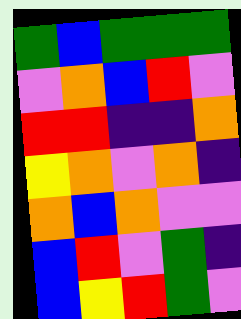[["green", "blue", "green", "green", "green"], ["violet", "orange", "blue", "red", "violet"], ["red", "red", "indigo", "indigo", "orange"], ["yellow", "orange", "violet", "orange", "indigo"], ["orange", "blue", "orange", "violet", "violet"], ["blue", "red", "violet", "green", "indigo"], ["blue", "yellow", "red", "green", "violet"]]